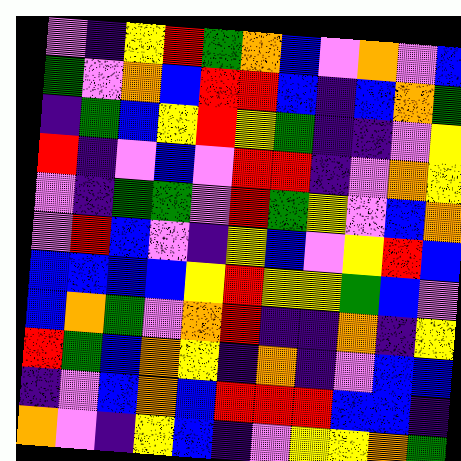[["violet", "indigo", "yellow", "red", "green", "orange", "blue", "violet", "orange", "violet", "blue"], ["green", "violet", "orange", "blue", "red", "red", "blue", "indigo", "blue", "orange", "green"], ["indigo", "green", "blue", "yellow", "red", "yellow", "green", "indigo", "indigo", "violet", "yellow"], ["red", "indigo", "violet", "blue", "violet", "red", "red", "indigo", "violet", "orange", "yellow"], ["violet", "indigo", "green", "green", "violet", "red", "green", "yellow", "violet", "blue", "orange"], ["violet", "red", "blue", "violet", "indigo", "yellow", "blue", "violet", "yellow", "red", "blue"], ["blue", "blue", "blue", "blue", "yellow", "red", "yellow", "yellow", "green", "blue", "violet"], ["blue", "orange", "green", "violet", "orange", "red", "indigo", "indigo", "orange", "indigo", "yellow"], ["red", "green", "blue", "orange", "yellow", "indigo", "orange", "indigo", "violet", "blue", "blue"], ["indigo", "violet", "blue", "orange", "blue", "red", "red", "red", "blue", "blue", "indigo"], ["orange", "violet", "indigo", "yellow", "blue", "indigo", "violet", "yellow", "yellow", "orange", "green"]]